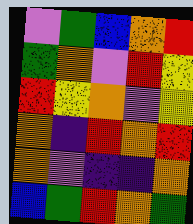[["violet", "green", "blue", "orange", "red"], ["green", "orange", "violet", "red", "yellow"], ["red", "yellow", "orange", "violet", "yellow"], ["orange", "indigo", "red", "orange", "red"], ["orange", "violet", "indigo", "indigo", "orange"], ["blue", "green", "red", "orange", "green"]]